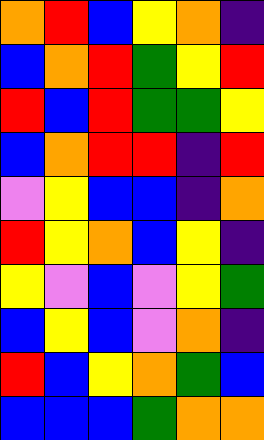[["orange", "red", "blue", "yellow", "orange", "indigo"], ["blue", "orange", "red", "green", "yellow", "red"], ["red", "blue", "red", "green", "green", "yellow"], ["blue", "orange", "red", "red", "indigo", "red"], ["violet", "yellow", "blue", "blue", "indigo", "orange"], ["red", "yellow", "orange", "blue", "yellow", "indigo"], ["yellow", "violet", "blue", "violet", "yellow", "green"], ["blue", "yellow", "blue", "violet", "orange", "indigo"], ["red", "blue", "yellow", "orange", "green", "blue"], ["blue", "blue", "blue", "green", "orange", "orange"]]